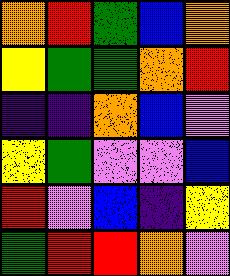[["orange", "red", "green", "blue", "orange"], ["yellow", "green", "green", "orange", "red"], ["indigo", "indigo", "orange", "blue", "violet"], ["yellow", "green", "violet", "violet", "blue"], ["red", "violet", "blue", "indigo", "yellow"], ["green", "red", "red", "orange", "violet"]]